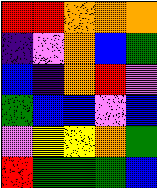[["red", "red", "orange", "orange", "orange"], ["indigo", "violet", "orange", "blue", "green"], ["blue", "indigo", "orange", "red", "violet"], ["green", "blue", "blue", "violet", "blue"], ["violet", "yellow", "yellow", "orange", "green"], ["red", "green", "green", "green", "blue"]]